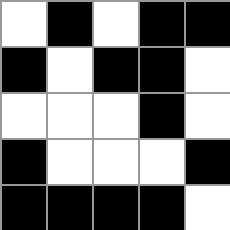[["white", "black", "white", "black", "black"], ["black", "white", "black", "black", "white"], ["white", "white", "white", "black", "white"], ["black", "white", "white", "white", "black"], ["black", "black", "black", "black", "white"]]